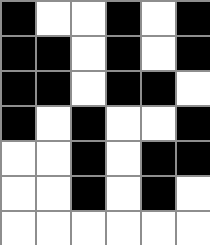[["black", "white", "white", "black", "white", "black"], ["black", "black", "white", "black", "white", "black"], ["black", "black", "white", "black", "black", "white"], ["black", "white", "black", "white", "white", "black"], ["white", "white", "black", "white", "black", "black"], ["white", "white", "black", "white", "black", "white"], ["white", "white", "white", "white", "white", "white"]]